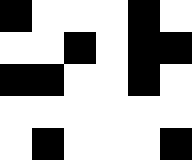[["black", "white", "white", "white", "black", "white"], ["white", "white", "black", "white", "black", "black"], ["black", "black", "white", "white", "black", "white"], ["white", "white", "white", "white", "white", "white"], ["white", "black", "white", "white", "white", "black"]]